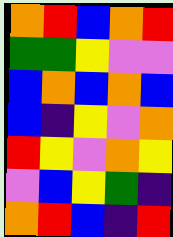[["orange", "red", "blue", "orange", "red"], ["green", "green", "yellow", "violet", "violet"], ["blue", "orange", "blue", "orange", "blue"], ["blue", "indigo", "yellow", "violet", "orange"], ["red", "yellow", "violet", "orange", "yellow"], ["violet", "blue", "yellow", "green", "indigo"], ["orange", "red", "blue", "indigo", "red"]]